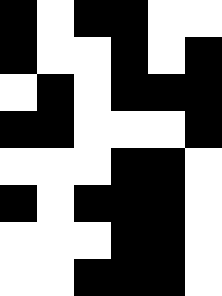[["black", "white", "black", "black", "white", "white"], ["black", "white", "white", "black", "white", "black"], ["white", "black", "white", "black", "black", "black"], ["black", "black", "white", "white", "white", "black"], ["white", "white", "white", "black", "black", "white"], ["black", "white", "black", "black", "black", "white"], ["white", "white", "white", "black", "black", "white"], ["white", "white", "black", "black", "black", "white"]]